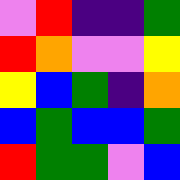[["violet", "red", "indigo", "indigo", "green"], ["red", "orange", "violet", "violet", "yellow"], ["yellow", "blue", "green", "indigo", "orange"], ["blue", "green", "blue", "blue", "green"], ["red", "green", "green", "violet", "blue"]]